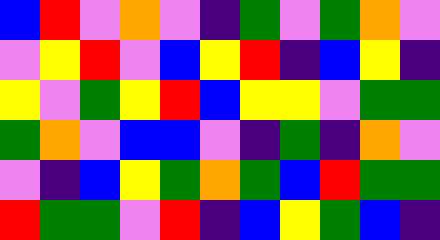[["blue", "red", "violet", "orange", "violet", "indigo", "green", "violet", "green", "orange", "violet"], ["violet", "yellow", "red", "violet", "blue", "yellow", "red", "indigo", "blue", "yellow", "indigo"], ["yellow", "violet", "green", "yellow", "red", "blue", "yellow", "yellow", "violet", "green", "green"], ["green", "orange", "violet", "blue", "blue", "violet", "indigo", "green", "indigo", "orange", "violet"], ["violet", "indigo", "blue", "yellow", "green", "orange", "green", "blue", "red", "green", "green"], ["red", "green", "green", "violet", "red", "indigo", "blue", "yellow", "green", "blue", "indigo"]]